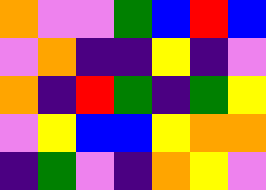[["orange", "violet", "violet", "green", "blue", "red", "blue"], ["violet", "orange", "indigo", "indigo", "yellow", "indigo", "violet"], ["orange", "indigo", "red", "green", "indigo", "green", "yellow"], ["violet", "yellow", "blue", "blue", "yellow", "orange", "orange"], ["indigo", "green", "violet", "indigo", "orange", "yellow", "violet"]]